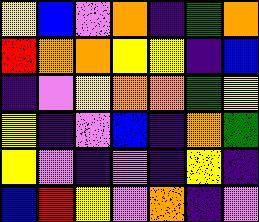[["yellow", "blue", "violet", "orange", "indigo", "green", "orange"], ["red", "orange", "orange", "yellow", "yellow", "indigo", "blue"], ["indigo", "violet", "yellow", "orange", "orange", "green", "yellow"], ["yellow", "indigo", "violet", "blue", "indigo", "orange", "green"], ["yellow", "violet", "indigo", "violet", "indigo", "yellow", "indigo"], ["blue", "red", "yellow", "violet", "orange", "indigo", "violet"]]